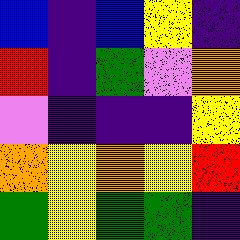[["blue", "indigo", "blue", "yellow", "indigo"], ["red", "indigo", "green", "violet", "orange"], ["violet", "indigo", "indigo", "indigo", "yellow"], ["orange", "yellow", "orange", "yellow", "red"], ["green", "yellow", "green", "green", "indigo"]]